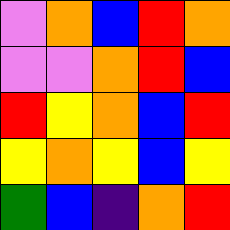[["violet", "orange", "blue", "red", "orange"], ["violet", "violet", "orange", "red", "blue"], ["red", "yellow", "orange", "blue", "red"], ["yellow", "orange", "yellow", "blue", "yellow"], ["green", "blue", "indigo", "orange", "red"]]